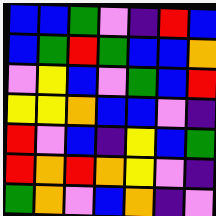[["blue", "blue", "green", "violet", "indigo", "red", "blue"], ["blue", "green", "red", "green", "blue", "blue", "orange"], ["violet", "yellow", "blue", "violet", "green", "blue", "red"], ["yellow", "yellow", "orange", "blue", "blue", "violet", "indigo"], ["red", "violet", "blue", "indigo", "yellow", "blue", "green"], ["red", "orange", "red", "orange", "yellow", "violet", "indigo"], ["green", "orange", "violet", "blue", "orange", "indigo", "violet"]]